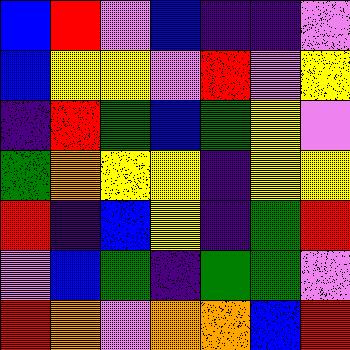[["blue", "red", "violet", "blue", "indigo", "indigo", "violet"], ["blue", "yellow", "yellow", "violet", "red", "violet", "yellow"], ["indigo", "red", "green", "blue", "green", "yellow", "violet"], ["green", "orange", "yellow", "yellow", "indigo", "yellow", "yellow"], ["red", "indigo", "blue", "yellow", "indigo", "green", "red"], ["violet", "blue", "green", "indigo", "green", "green", "violet"], ["red", "orange", "violet", "orange", "orange", "blue", "red"]]